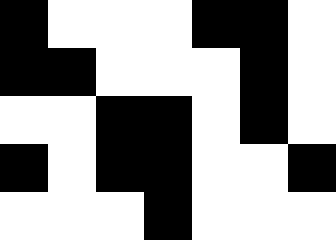[["black", "white", "white", "white", "black", "black", "white"], ["black", "black", "white", "white", "white", "black", "white"], ["white", "white", "black", "black", "white", "black", "white"], ["black", "white", "black", "black", "white", "white", "black"], ["white", "white", "white", "black", "white", "white", "white"]]